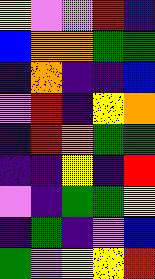[["yellow", "violet", "violet", "red", "indigo"], ["blue", "orange", "orange", "green", "green"], ["indigo", "orange", "indigo", "indigo", "blue"], ["violet", "red", "indigo", "yellow", "orange"], ["indigo", "red", "orange", "green", "green"], ["indigo", "indigo", "yellow", "indigo", "red"], ["violet", "indigo", "green", "green", "yellow"], ["indigo", "green", "indigo", "violet", "blue"], ["green", "violet", "yellow", "yellow", "red"]]